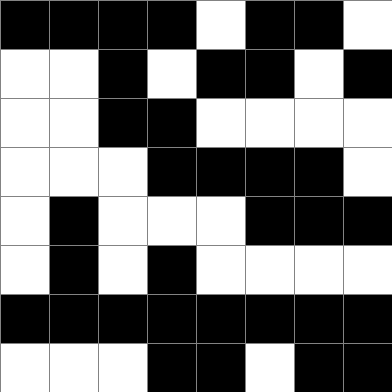[["black", "black", "black", "black", "white", "black", "black", "white"], ["white", "white", "black", "white", "black", "black", "white", "black"], ["white", "white", "black", "black", "white", "white", "white", "white"], ["white", "white", "white", "black", "black", "black", "black", "white"], ["white", "black", "white", "white", "white", "black", "black", "black"], ["white", "black", "white", "black", "white", "white", "white", "white"], ["black", "black", "black", "black", "black", "black", "black", "black"], ["white", "white", "white", "black", "black", "white", "black", "black"]]